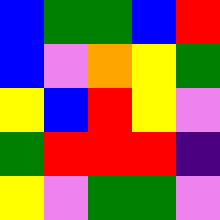[["blue", "green", "green", "blue", "red"], ["blue", "violet", "orange", "yellow", "green"], ["yellow", "blue", "red", "yellow", "violet"], ["green", "red", "red", "red", "indigo"], ["yellow", "violet", "green", "green", "violet"]]